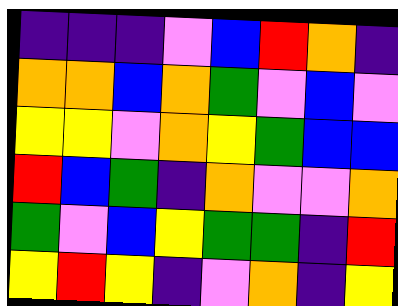[["indigo", "indigo", "indigo", "violet", "blue", "red", "orange", "indigo"], ["orange", "orange", "blue", "orange", "green", "violet", "blue", "violet"], ["yellow", "yellow", "violet", "orange", "yellow", "green", "blue", "blue"], ["red", "blue", "green", "indigo", "orange", "violet", "violet", "orange"], ["green", "violet", "blue", "yellow", "green", "green", "indigo", "red"], ["yellow", "red", "yellow", "indigo", "violet", "orange", "indigo", "yellow"]]